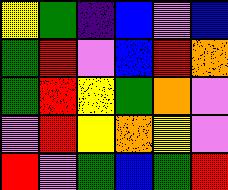[["yellow", "green", "indigo", "blue", "violet", "blue"], ["green", "red", "violet", "blue", "red", "orange"], ["green", "red", "yellow", "green", "orange", "violet"], ["violet", "red", "yellow", "orange", "yellow", "violet"], ["red", "violet", "green", "blue", "green", "red"]]